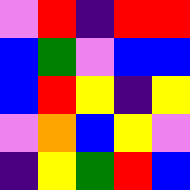[["violet", "red", "indigo", "red", "red"], ["blue", "green", "violet", "blue", "blue"], ["blue", "red", "yellow", "indigo", "yellow"], ["violet", "orange", "blue", "yellow", "violet"], ["indigo", "yellow", "green", "red", "blue"]]